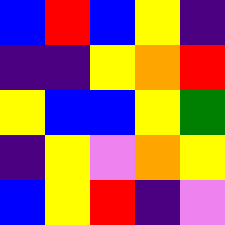[["blue", "red", "blue", "yellow", "indigo"], ["indigo", "indigo", "yellow", "orange", "red"], ["yellow", "blue", "blue", "yellow", "green"], ["indigo", "yellow", "violet", "orange", "yellow"], ["blue", "yellow", "red", "indigo", "violet"]]